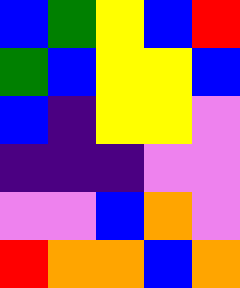[["blue", "green", "yellow", "blue", "red"], ["green", "blue", "yellow", "yellow", "blue"], ["blue", "indigo", "yellow", "yellow", "violet"], ["indigo", "indigo", "indigo", "violet", "violet"], ["violet", "violet", "blue", "orange", "violet"], ["red", "orange", "orange", "blue", "orange"]]